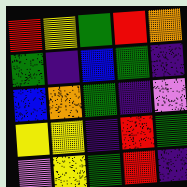[["red", "yellow", "green", "red", "orange"], ["green", "indigo", "blue", "green", "indigo"], ["blue", "orange", "green", "indigo", "violet"], ["yellow", "yellow", "indigo", "red", "green"], ["violet", "yellow", "green", "red", "indigo"]]